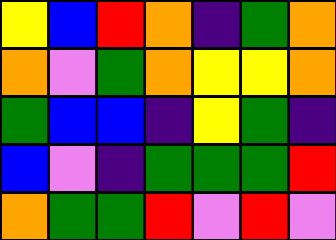[["yellow", "blue", "red", "orange", "indigo", "green", "orange"], ["orange", "violet", "green", "orange", "yellow", "yellow", "orange"], ["green", "blue", "blue", "indigo", "yellow", "green", "indigo"], ["blue", "violet", "indigo", "green", "green", "green", "red"], ["orange", "green", "green", "red", "violet", "red", "violet"]]